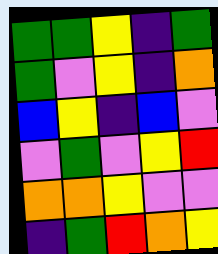[["green", "green", "yellow", "indigo", "green"], ["green", "violet", "yellow", "indigo", "orange"], ["blue", "yellow", "indigo", "blue", "violet"], ["violet", "green", "violet", "yellow", "red"], ["orange", "orange", "yellow", "violet", "violet"], ["indigo", "green", "red", "orange", "yellow"]]